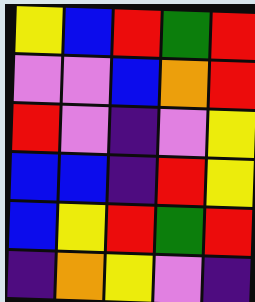[["yellow", "blue", "red", "green", "red"], ["violet", "violet", "blue", "orange", "red"], ["red", "violet", "indigo", "violet", "yellow"], ["blue", "blue", "indigo", "red", "yellow"], ["blue", "yellow", "red", "green", "red"], ["indigo", "orange", "yellow", "violet", "indigo"]]